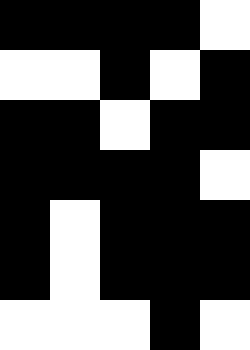[["black", "black", "black", "black", "white"], ["white", "white", "black", "white", "black"], ["black", "black", "white", "black", "black"], ["black", "black", "black", "black", "white"], ["black", "white", "black", "black", "black"], ["black", "white", "black", "black", "black"], ["white", "white", "white", "black", "white"]]